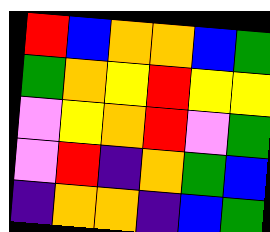[["red", "blue", "orange", "orange", "blue", "green"], ["green", "orange", "yellow", "red", "yellow", "yellow"], ["violet", "yellow", "orange", "red", "violet", "green"], ["violet", "red", "indigo", "orange", "green", "blue"], ["indigo", "orange", "orange", "indigo", "blue", "green"]]